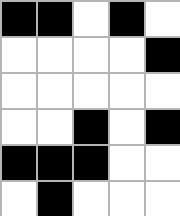[["black", "black", "white", "black", "white"], ["white", "white", "white", "white", "black"], ["white", "white", "white", "white", "white"], ["white", "white", "black", "white", "black"], ["black", "black", "black", "white", "white"], ["white", "black", "white", "white", "white"]]